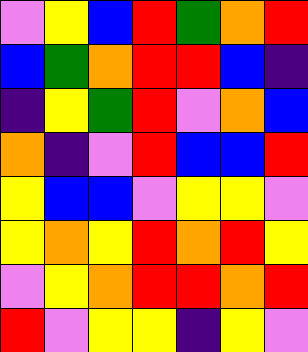[["violet", "yellow", "blue", "red", "green", "orange", "red"], ["blue", "green", "orange", "red", "red", "blue", "indigo"], ["indigo", "yellow", "green", "red", "violet", "orange", "blue"], ["orange", "indigo", "violet", "red", "blue", "blue", "red"], ["yellow", "blue", "blue", "violet", "yellow", "yellow", "violet"], ["yellow", "orange", "yellow", "red", "orange", "red", "yellow"], ["violet", "yellow", "orange", "red", "red", "orange", "red"], ["red", "violet", "yellow", "yellow", "indigo", "yellow", "violet"]]